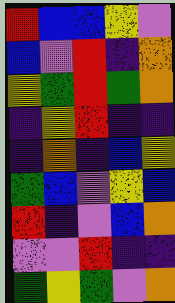[["red", "blue", "blue", "yellow", "violet"], ["blue", "violet", "red", "indigo", "orange"], ["yellow", "green", "red", "green", "orange"], ["indigo", "yellow", "red", "indigo", "indigo"], ["indigo", "orange", "indigo", "blue", "yellow"], ["green", "blue", "violet", "yellow", "blue"], ["red", "indigo", "violet", "blue", "orange"], ["violet", "violet", "red", "indigo", "indigo"], ["green", "yellow", "green", "violet", "orange"]]